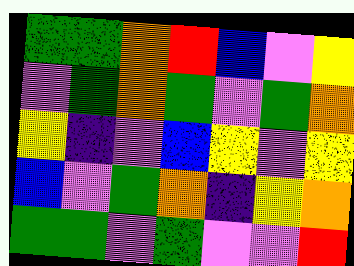[["green", "green", "orange", "red", "blue", "violet", "yellow"], ["violet", "green", "orange", "green", "violet", "green", "orange"], ["yellow", "indigo", "violet", "blue", "yellow", "violet", "yellow"], ["blue", "violet", "green", "orange", "indigo", "yellow", "orange"], ["green", "green", "violet", "green", "violet", "violet", "red"]]